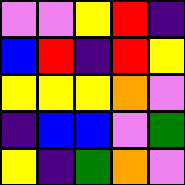[["violet", "violet", "yellow", "red", "indigo"], ["blue", "red", "indigo", "red", "yellow"], ["yellow", "yellow", "yellow", "orange", "violet"], ["indigo", "blue", "blue", "violet", "green"], ["yellow", "indigo", "green", "orange", "violet"]]